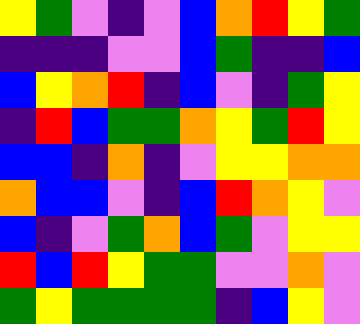[["yellow", "green", "violet", "indigo", "violet", "blue", "orange", "red", "yellow", "green"], ["indigo", "indigo", "indigo", "violet", "violet", "blue", "green", "indigo", "indigo", "blue"], ["blue", "yellow", "orange", "red", "indigo", "blue", "violet", "indigo", "green", "yellow"], ["indigo", "red", "blue", "green", "green", "orange", "yellow", "green", "red", "yellow"], ["blue", "blue", "indigo", "orange", "indigo", "violet", "yellow", "yellow", "orange", "orange"], ["orange", "blue", "blue", "violet", "indigo", "blue", "red", "orange", "yellow", "violet"], ["blue", "indigo", "violet", "green", "orange", "blue", "green", "violet", "yellow", "yellow"], ["red", "blue", "red", "yellow", "green", "green", "violet", "violet", "orange", "violet"], ["green", "yellow", "green", "green", "green", "green", "indigo", "blue", "yellow", "violet"]]